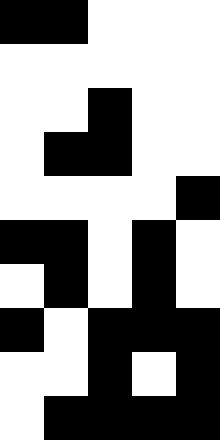[["black", "black", "white", "white", "white"], ["white", "white", "white", "white", "white"], ["white", "white", "black", "white", "white"], ["white", "black", "black", "white", "white"], ["white", "white", "white", "white", "black"], ["black", "black", "white", "black", "white"], ["white", "black", "white", "black", "white"], ["black", "white", "black", "black", "black"], ["white", "white", "black", "white", "black"], ["white", "black", "black", "black", "black"]]